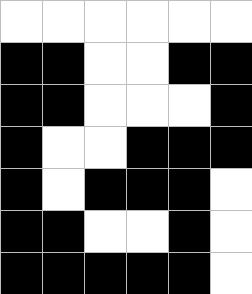[["white", "white", "white", "white", "white", "white"], ["black", "black", "white", "white", "black", "black"], ["black", "black", "white", "white", "white", "black"], ["black", "white", "white", "black", "black", "black"], ["black", "white", "black", "black", "black", "white"], ["black", "black", "white", "white", "black", "white"], ["black", "black", "black", "black", "black", "white"]]